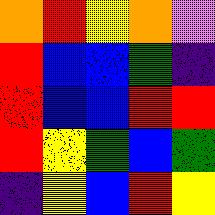[["orange", "red", "yellow", "orange", "violet"], ["red", "blue", "blue", "green", "indigo"], ["red", "blue", "blue", "red", "red"], ["red", "yellow", "green", "blue", "green"], ["indigo", "yellow", "blue", "red", "yellow"]]